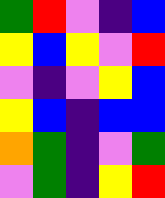[["green", "red", "violet", "indigo", "blue"], ["yellow", "blue", "yellow", "violet", "red"], ["violet", "indigo", "violet", "yellow", "blue"], ["yellow", "blue", "indigo", "blue", "blue"], ["orange", "green", "indigo", "violet", "green"], ["violet", "green", "indigo", "yellow", "red"]]